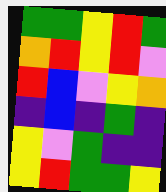[["green", "green", "yellow", "red", "green"], ["orange", "red", "yellow", "red", "violet"], ["red", "blue", "violet", "yellow", "orange"], ["indigo", "blue", "indigo", "green", "indigo"], ["yellow", "violet", "green", "indigo", "indigo"], ["yellow", "red", "green", "green", "yellow"]]